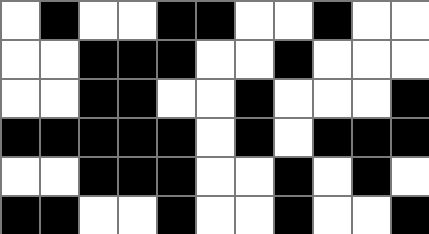[["white", "black", "white", "white", "black", "black", "white", "white", "black", "white", "white"], ["white", "white", "black", "black", "black", "white", "white", "black", "white", "white", "white"], ["white", "white", "black", "black", "white", "white", "black", "white", "white", "white", "black"], ["black", "black", "black", "black", "black", "white", "black", "white", "black", "black", "black"], ["white", "white", "black", "black", "black", "white", "white", "black", "white", "black", "white"], ["black", "black", "white", "white", "black", "white", "white", "black", "white", "white", "black"]]